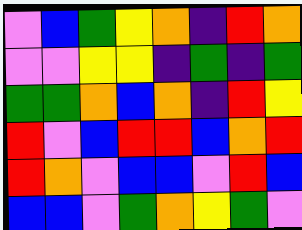[["violet", "blue", "green", "yellow", "orange", "indigo", "red", "orange"], ["violet", "violet", "yellow", "yellow", "indigo", "green", "indigo", "green"], ["green", "green", "orange", "blue", "orange", "indigo", "red", "yellow"], ["red", "violet", "blue", "red", "red", "blue", "orange", "red"], ["red", "orange", "violet", "blue", "blue", "violet", "red", "blue"], ["blue", "blue", "violet", "green", "orange", "yellow", "green", "violet"]]